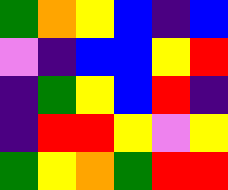[["green", "orange", "yellow", "blue", "indigo", "blue"], ["violet", "indigo", "blue", "blue", "yellow", "red"], ["indigo", "green", "yellow", "blue", "red", "indigo"], ["indigo", "red", "red", "yellow", "violet", "yellow"], ["green", "yellow", "orange", "green", "red", "red"]]